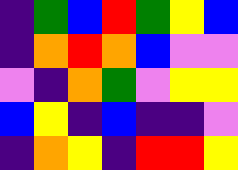[["indigo", "green", "blue", "red", "green", "yellow", "blue"], ["indigo", "orange", "red", "orange", "blue", "violet", "violet"], ["violet", "indigo", "orange", "green", "violet", "yellow", "yellow"], ["blue", "yellow", "indigo", "blue", "indigo", "indigo", "violet"], ["indigo", "orange", "yellow", "indigo", "red", "red", "yellow"]]